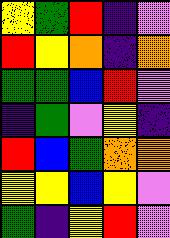[["yellow", "green", "red", "indigo", "violet"], ["red", "yellow", "orange", "indigo", "orange"], ["green", "green", "blue", "red", "violet"], ["indigo", "green", "violet", "yellow", "indigo"], ["red", "blue", "green", "orange", "orange"], ["yellow", "yellow", "blue", "yellow", "violet"], ["green", "indigo", "yellow", "red", "violet"]]